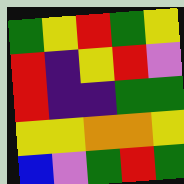[["green", "yellow", "red", "green", "yellow"], ["red", "indigo", "yellow", "red", "violet"], ["red", "indigo", "indigo", "green", "green"], ["yellow", "yellow", "orange", "orange", "yellow"], ["blue", "violet", "green", "red", "green"]]